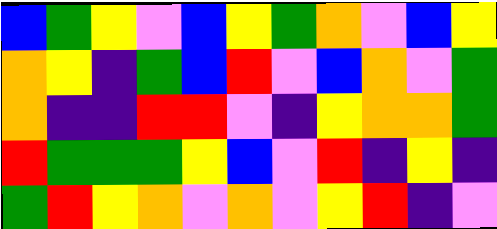[["blue", "green", "yellow", "violet", "blue", "yellow", "green", "orange", "violet", "blue", "yellow"], ["orange", "yellow", "indigo", "green", "blue", "red", "violet", "blue", "orange", "violet", "green"], ["orange", "indigo", "indigo", "red", "red", "violet", "indigo", "yellow", "orange", "orange", "green"], ["red", "green", "green", "green", "yellow", "blue", "violet", "red", "indigo", "yellow", "indigo"], ["green", "red", "yellow", "orange", "violet", "orange", "violet", "yellow", "red", "indigo", "violet"]]